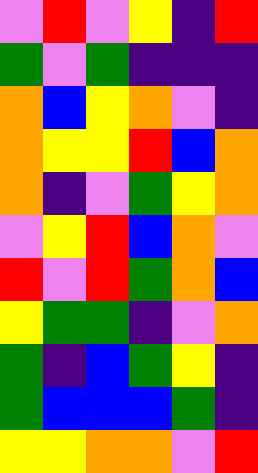[["violet", "red", "violet", "yellow", "indigo", "red"], ["green", "violet", "green", "indigo", "indigo", "indigo"], ["orange", "blue", "yellow", "orange", "violet", "indigo"], ["orange", "yellow", "yellow", "red", "blue", "orange"], ["orange", "indigo", "violet", "green", "yellow", "orange"], ["violet", "yellow", "red", "blue", "orange", "violet"], ["red", "violet", "red", "green", "orange", "blue"], ["yellow", "green", "green", "indigo", "violet", "orange"], ["green", "indigo", "blue", "green", "yellow", "indigo"], ["green", "blue", "blue", "blue", "green", "indigo"], ["yellow", "yellow", "orange", "orange", "violet", "red"]]